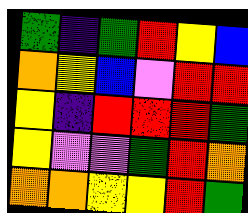[["green", "indigo", "green", "red", "yellow", "blue"], ["orange", "yellow", "blue", "violet", "red", "red"], ["yellow", "indigo", "red", "red", "red", "green"], ["yellow", "violet", "violet", "green", "red", "orange"], ["orange", "orange", "yellow", "yellow", "red", "green"]]